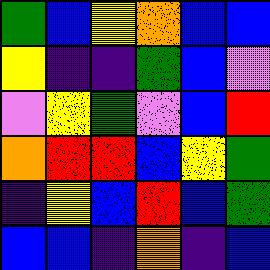[["green", "blue", "yellow", "orange", "blue", "blue"], ["yellow", "indigo", "indigo", "green", "blue", "violet"], ["violet", "yellow", "green", "violet", "blue", "red"], ["orange", "red", "red", "blue", "yellow", "green"], ["indigo", "yellow", "blue", "red", "blue", "green"], ["blue", "blue", "indigo", "orange", "indigo", "blue"]]